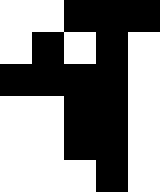[["white", "white", "black", "black", "black"], ["white", "black", "white", "black", "white"], ["black", "black", "black", "black", "white"], ["white", "white", "black", "black", "white"], ["white", "white", "black", "black", "white"], ["white", "white", "white", "black", "white"]]